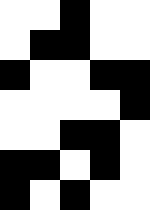[["white", "white", "black", "white", "white"], ["white", "black", "black", "white", "white"], ["black", "white", "white", "black", "black"], ["white", "white", "white", "white", "black"], ["white", "white", "black", "black", "white"], ["black", "black", "white", "black", "white"], ["black", "white", "black", "white", "white"]]